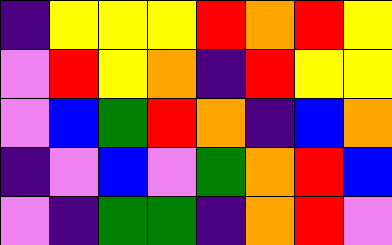[["indigo", "yellow", "yellow", "yellow", "red", "orange", "red", "yellow"], ["violet", "red", "yellow", "orange", "indigo", "red", "yellow", "yellow"], ["violet", "blue", "green", "red", "orange", "indigo", "blue", "orange"], ["indigo", "violet", "blue", "violet", "green", "orange", "red", "blue"], ["violet", "indigo", "green", "green", "indigo", "orange", "red", "violet"]]